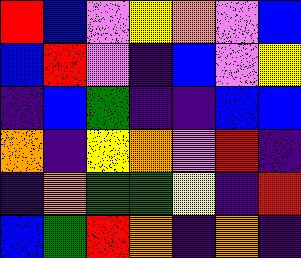[["red", "blue", "violet", "yellow", "orange", "violet", "blue"], ["blue", "red", "violet", "indigo", "blue", "violet", "yellow"], ["indigo", "blue", "green", "indigo", "indigo", "blue", "blue"], ["orange", "indigo", "yellow", "orange", "violet", "red", "indigo"], ["indigo", "orange", "green", "green", "yellow", "indigo", "red"], ["blue", "green", "red", "orange", "indigo", "orange", "indigo"]]